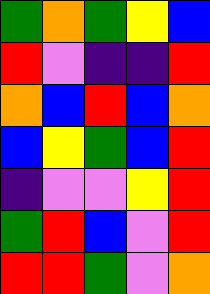[["green", "orange", "green", "yellow", "blue"], ["red", "violet", "indigo", "indigo", "red"], ["orange", "blue", "red", "blue", "orange"], ["blue", "yellow", "green", "blue", "red"], ["indigo", "violet", "violet", "yellow", "red"], ["green", "red", "blue", "violet", "red"], ["red", "red", "green", "violet", "orange"]]